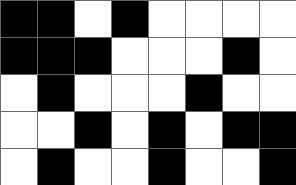[["black", "black", "white", "black", "white", "white", "white", "white"], ["black", "black", "black", "white", "white", "white", "black", "white"], ["white", "black", "white", "white", "white", "black", "white", "white"], ["white", "white", "black", "white", "black", "white", "black", "black"], ["white", "black", "white", "white", "black", "white", "white", "black"]]